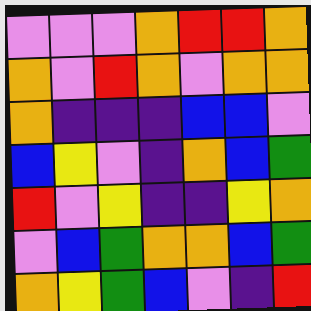[["violet", "violet", "violet", "orange", "red", "red", "orange"], ["orange", "violet", "red", "orange", "violet", "orange", "orange"], ["orange", "indigo", "indigo", "indigo", "blue", "blue", "violet"], ["blue", "yellow", "violet", "indigo", "orange", "blue", "green"], ["red", "violet", "yellow", "indigo", "indigo", "yellow", "orange"], ["violet", "blue", "green", "orange", "orange", "blue", "green"], ["orange", "yellow", "green", "blue", "violet", "indigo", "red"]]